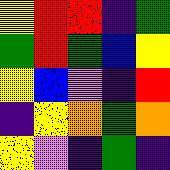[["yellow", "red", "red", "indigo", "green"], ["green", "red", "green", "blue", "yellow"], ["yellow", "blue", "violet", "indigo", "red"], ["indigo", "yellow", "orange", "green", "orange"], ["yellow", "violet", "indigo", "green", "indigo"]]